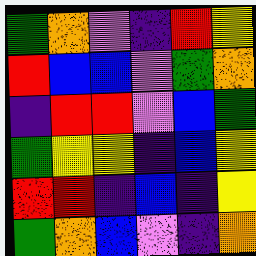[["green", "orange", "violet", "indigo", "red", "yellow"], ["red", "blue", "blue", "violet", "green", "orange"], ["indigo", "red", "red", "violet", "blue", "green"], ["green", "yellow", "yellow", "indigo", "blue", "yellow"], ["red", "red", "indigo", "blue", "indigo", "yellow"], ["green", "orange", "blue", "violet", "indigo", "orange"]]